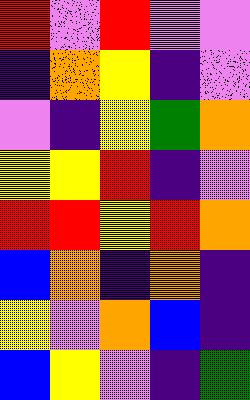[["red", "violet", "red", "violet", "violet"], ["indigo", "orange", "yellow", "indigo", "violet"], ["violet", "indigo", "yellow", "green", "orange"], ["yellow", "yellow", "red", "indigo", "violet"], ["red", "red", "yellow", "red", "orange"], ["blue", "orange", "indigo", "orange", "indigo"], ["yellow", "violet", "orange", "blue", "indigo"], ["blue", "yellow", "violet", "indigo", "green"]]